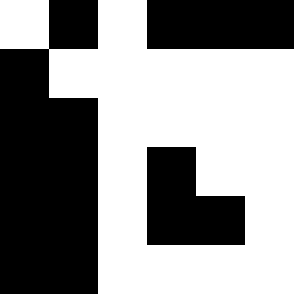[["white", "black", "white", "black", "black", "black"], ["black", "white", "white", "white", "white", "white"], ["black", "black", "white", "white", "white", "white"], ["black", "black", "white", "black", "white", "white"], ["black", "black", "white", "black", "black", "white"], ["black", "black", "white", "white", "white", "white"]]